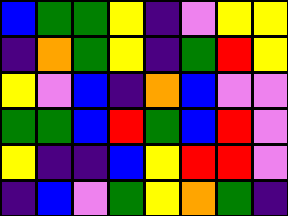[["blue", "green", "green", "yellow", "indigo", "violet", "yellow", "yellow"], ["indigo", "orange", "green", "yellow", "indigo", "green", "red", "yellow"], ["yellow", "violet", "blue", "indigo", "orange", "blue", "violet", "violet"], ["green", "green", "blue", "red", "green", "blue", "red", "violet"], ["yellow", "indigo", "indigo", "blue", "yellow", "red", "red", "violet"], ["indigo", "blue", "violet", "green", "yellow", "orange", "green", "indigo"]]